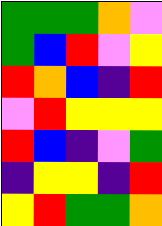[["green", "green", "green", "orange", "violet"], ["green", "blue", "red", "violet", "yellow"], ["red", "orange", "blue", "indigo", "red"], ["violet", "red", "yellow", "yellow", "yellow"], ["red", "blue", "indigo", "violet", "green"], ["indigo", "yellow", "yellow", "indigo", "red"], ["yellow", "red", "green", "green", "orange"]]